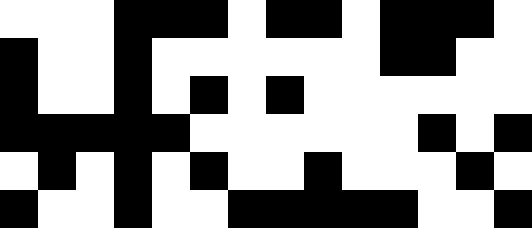[["white", "white", "white", "black", "black", "black", "white", "black", "black", "white", "black", "black", "black", "white"], ["black", "white", "white", "black", "white", "white", "white", "white", "white", "white", "black", "black", "white", "white"], ["black", "white", "white", "black", "white", "black", "white", "black", "white", "white", "white", "white", "white", "white"], ["black", "black", "black", "black", "black", "white", "white", "white", "white", "white", "white", "black", "white", "black"], ["white", "black", "white", "black", "white", "black", "white", "white", "black", "white", "white", "white", "black", "white"], ["black", "white", "white", "black", "white", "white", "black", "black", "black", "black", "black", "white", "white", "black"]]